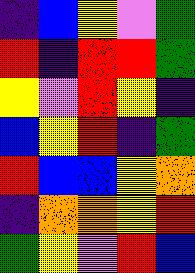[["indigo", "blue", "yellow", "violet", "green"], ["red", "indigo", "red", "red", "green"], ["yellow", "violet", "red", "yellow", "indigo"], ["blue", "yellow", "red", "indigo", "green"], ["red", "blue", "blue", "yellow", "orange"], ["indigo", "orange", "orange", "yellow", "red"], ["green", "yellow", "violet", "red", "blue"]]